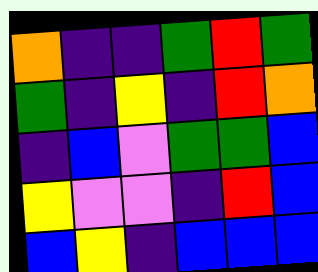[["orange", "indigo", "indigo", "green", "red", "green"], ["green", "indigo", "yellow", "indigo", "red", "orange"], ["indigo", "blue", "violet", "green", "green", "blue"], ["yellow", "violet", "violet", "indigo", "red", "blue"], ["blue", "yellow", "indigo", "blue", "blue", "blue"]]